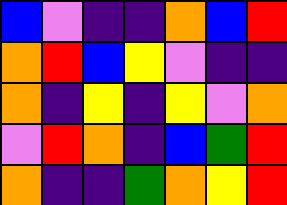[["blue", "violet", "indigo", "indigo", "orange", "blue", "red"], ["orange", "red", "blue", "yellow", "violet", "indigo", "indigo"], ["orange", "indigo", "yellow", "indigo", "yellow", "violet", "orange"], ["violet", "red", "orange", "indigo", "blue", "green", "red"], ["orange", "indigo", "indigo", "green", "orange", "yellow", "red"]]